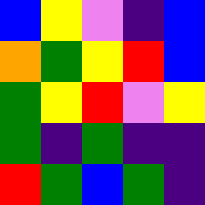[["blue", "yellow", "violet", "indigo", "blue"], ["orange", "green", "yellow", "red", "blue"], ["green", "yellow", "red", "violet", "yellow"], ["green", "indigo", "green", "indigo", "indigo"], ["red", "green", "blue", "green", "indigo"]]